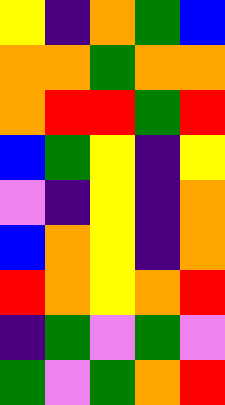[["yellow", "indigo", "orange", "green", "blue"], ["orange", "orange", "green", "orange", "orange"], ["orange", "red", "red", "green", "red"], ["blue", "green", "yellow", "indigo", "yellow"], ["violet", "indigo", "yellow", "indigo", "orange"], ["blue", "orange", "yellow", "indigo", "orange"], ["red", "orange", "yellow", "orange", "red"], ["indigo", "green", "violet", "green", "violet"], ["green", "violet", "green", "orange", "red"]]